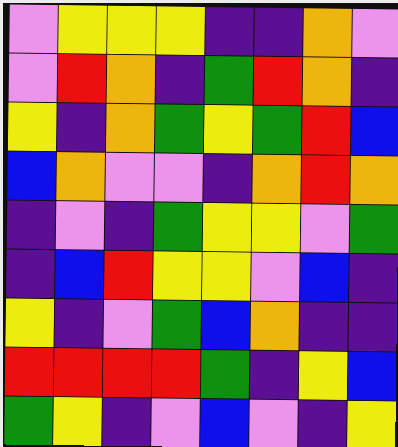[["violet", "yellow", "yellow", "yellow", "indigo", "indigo", "orange", "violet"], ["violet", "red", "orange", "indigo", "green", "red", "orange", "indigo"], ["yellow", "indigo", "orange", "green", "yellow", "green", "red", "blue"], ["blue", "orange", "violet", "violet", "indigo", "orange", "red", "orange"], ["indigo", "violet", "indigo", "green", "yellow", "yellow", "violet", "green"], ["indigo", "blue", "red", "yellow", "yellow", "violet", "blue", "indigo"], ["yellow", "indigo", "violet", "green", "blue", "orange", "indigo", "indigo"], ["red", "red", "red", "red", "green", "indigo", "yellow", "blue"], ["green", "yellow", "indigo", "violet", "blue", "violet", "indigo", "yellow"]]